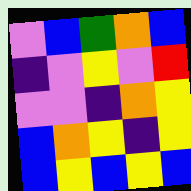[["violet", "blue", "green", "orange", "blue"], ["indigo", "violet", "yellow", "violet", "red"], ["violet", "violet", "indigo", "orange", "yellow"], ["blue", "orange", "yellow", "indigo", "yellow"], ["blue", "yellow", "blue", "yellow", "blue"]]